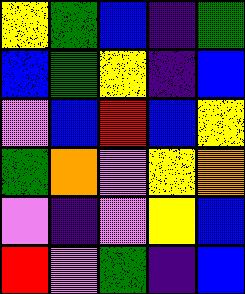[["yellow", "green", "blue", "indigo", "green"], ["blue", "green", "yellow", "indigo", "blue"], ["violet", "blue", "red", "blue", "yellow"], ["green", "orange", "violet", "yellow", "orange"], ["violet", "indigo", "violet", "yellow", "blue"], ["red", "violet", "green", "indigo", "blue"]]